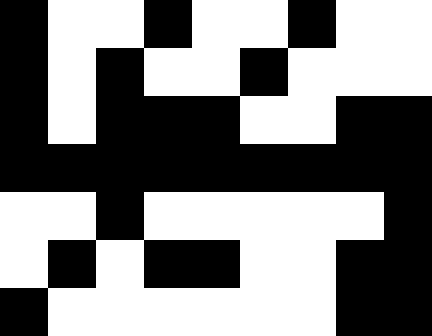[["black", "white", "white", "black", "white", "white", "black", "white", "white"], ["black", "white", "black", "white", "white", "black", "white", "white", "white"], ["black", "white", "black", "black", "black", "white", "white", "black", "black"], ["black", "black", "black", "black", "black", "black", "black", "black", "black"], ["white", "white", "black", "white", "white", "white", "white", "white", "black"], ["white", "black", "white", "black", "black", "white", "white", "black", "black"], ["black", "white", "white", "white", "white", "white", "white", "black", "black"]]